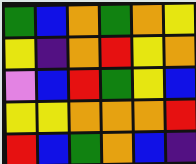[["green", "blue", "orange", "green", "orange", "yellow"], ["yellow", "indigo", "orange", "red", "yellow", "orange"], ["violet", "blue", "red", "green", "yellow", "blue"], ["yellow", "yellow", "orange", "orange", "orange", "red"], ["red", "blue", "green", "orange", "blue", "indigo"]]